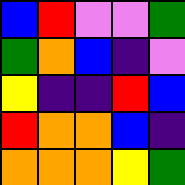[["blue", "red", "violet", "violet", "green"], ["green", "orange", "blue", "indigo", "violet"], ["yellow", "indigo", "indigo", "red", "blue"], ["red", "orange", "orange", "blue", "indigo"], ["orange", "orange", "orange", "yellow", "green"]]